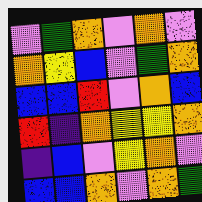[["violet", "green", "orange", "violet", "orange", "violet"], ["orange", "yellow", "blue", "violet", "green", "orange"], ["blue", "blue", "red", "violet", "orange", "blue"], ["red", "indigo", "orange", "yellow", "yellow", "orange"], ["indigo", "blue", "violet", "yellow", "orange", "violet"], ["blue", "blue", "orange", "violet", "orange", "green"]]